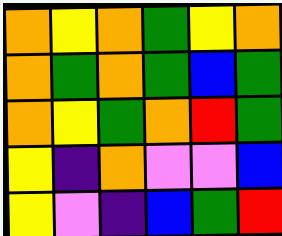[["orange", "yellow", "orange", "green", "yellow", "orange"], ["orange", "green", "orange", "green", "blue", "green"], ["orange", "yellow", "green", "orange", "red", "green"], ["yellow", "indigo", "orange", "violet", "violet", "blue"], ["yellow", "violet", "indigo", "blue", "green", "red"]]